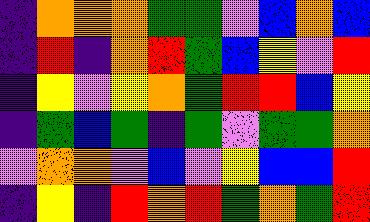[["indigo", "orange", "orange", "orange", "green", "green", "violet", "blue", "orange", "blue"], ["indigo", "red", "indigo", "orange", "red", "green", "blue", "yellow", "violet", "red"], ["indigo", "yellow", "violet", "yellow", "orange", "green", "red", "red", "blue", "yellow"], ["indigo", "green", "blue", "green", "indigo", "green", "violet", "green", "green", "orange"], ["violet", "orange", "orange", "violet", "blue", "violet", "yellow", "blue", "blue", "red"], ["indigo", "yellow", "indigo", "red", "orange", "red", "green", "orange", "green", "red"]]